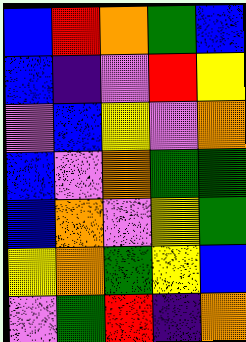[["blue", "red", "orange", "green", "blue"], ["blue", "indigo", "violet", "red", "yellow"], ["violet", "blue", "yellow", "violet", "orange"], ["blue", "violet", "orange", "green", "green"], ["blue", "orange", "violet", "yellow", "green"], ["yellow", "orange", "green", "yellow", "blue"], ["violet", "green", "red", "indigo", "orange"]]